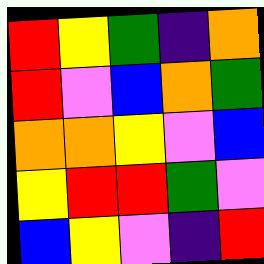[["red", "yellow", "green", "indigo", "orange"], ["red", "violet", "blue", "orange", "green"], ["orange", "orange", "yellow", "violet", "blue"], ["yellow", "red", "red", "green", "violet"], ["blue", "yellow", "violet", "indigo", "red"]]